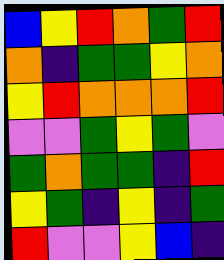[["blue", "yellow", "red", "orange", "green", "red"], ["orange", "indigo", "green", "green", "yellow", "orange"], ["yellow", "red", "orange", "orange", "orange", "red"], ["violet", "violet", "green", "yellow", "green", "violet"], ["green", "orange", "green", "green", "indigo", "red"], ["yellow", "green", "indigo", "yellow", "indigo", "green"], ["red", "violet", "violet", "yellow", "blue", "indigo"]]